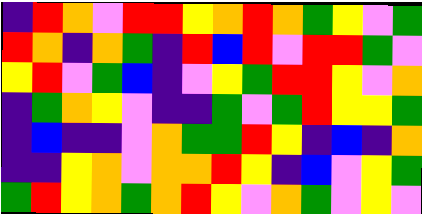[["indigo", "red", "orange", "violet", "red", "red", "yellow", "orange", "red", "orange", "green", "yellow", "violet", "green"], ["red", "orange", "indigo", "orange", "green", "indigo", "red", "blue", "red", "violet", "red", "red", "green", "violet"], ["yellow", "red", "violet", "green", "blue", "indigo", "violet", "yellow", "green", "red", "red", "yellow", "violet", "orange"], ["indigo", "green", "orange", "yellow", "violet", "indigo", "indigo", "green", "violet", "green", "red", "yellow", "yellow", "green"], ["indigo", "blue", "indigo", "indigo", "violet", "orange", "green", "green", "red", "yellow", "indigo", "blue", "indigo", "orange"], ["indigo", "indigo", "yellow", "orange", "violet", "orange", "orange", "red", "yellow", "indigo", "blue", "violet", "yellow", "green"], ["green", "red", "yellow", "orange", "green", "orange", "red", "yellow", "violet", "orange", "green", "violet", "yellow", "violet"]]